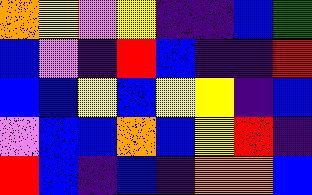[["orange", "yellow", "violet", "yellow", "indigo", "indigo", "blue", "green"], ["blue", "violet", "indigo", "red", "blue", "indigo", "indigo", "red"], ["blue", "blue", "yellow", "blue", "yellow", "yellow", "indigo", "blue"], ["violet", "blue", "blue", "orange", "blue", "yellow", "red", "indigo"], ["red", "blue", "indigo", "blue", "indigo", "orange", "orange", "blue"]]